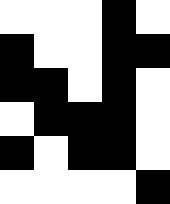[["white", "white", "white", "black", "white"], ["black", "white", "white", "black", "black"], ["black", "black", "white", "black", "white"], ["white", "black", "black", "black", "white"], ["black", "white", "black", "black", "white"], ["white", "white", "white", "white", "black"]]